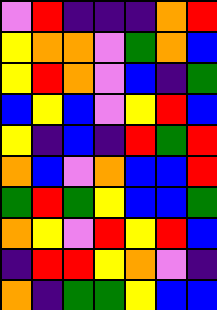[["violet", "red", "indigo", "indigo", "indigo", "orange", "red"], ["yellow", "orange", "orange", "violet", "green", "orange", "blue"], ["yellow", "red", "orange", "violet", "blue", "indigo", "green"], ["blue", "yellow", "blue", "violet", "yellow", "red", "blue"], ["yellow", "indigo", "blue", "indigo", "red", "green", "red"], ["orange", "blue", "violet", "orange", "blue", "blue", "red"], ["green", "red", "green", "yellow", "blue", "blue", "green"], ["orange", "yellow", "violet", "red", "yellow", "red", "blue"], ["indigo", "red", "red", "yellow", "orange", "violet", "indigo"], ["orange", "indigo", "green", "green", "yellow", "blue", "blue"]]